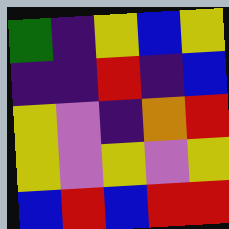[["green", "indigo", "yellow", "blue", "yellow"], ["indigo", "indigo", "red", "indigo", "blue"], ["yellow", "violet", "indigo", "orange", "red"], ["yellow", "violet", "yellow", "violet", "yellow"], ["blue", "red", "blue", "red", "red"]]